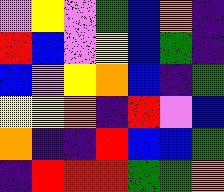[["violet", "yellow", "violet", "green", "blue", "orange", "indigo"], ["red", "blue", "violet", "yellow", "blue", "green", "indigo"], ["blue", "violet", "yellow", "orange", "blue", "indigo", "green"], ["yellow", "yellow", "orange", "indigo", "red", "violet", "blue"], ["orange", "indigo", "indigo", "red", "blue", "blue", "green"], ["indigo", "red", "red", "red", "green", "green", "orange"]]